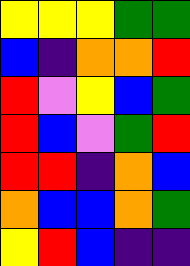[["yellow", "yellow", "yellow", "green", "green"], ["blue", "indigo", "orange", "orange", "red"], ["red", "violet", "yellow", "blue", "green"], ["red", "blue", "violet", "green", "red"], ["red", "red", "indigo", "orange", "blue"], ["orange", "blue", "blue", "orange", "green"], ["yellow", "red", "blue", "indigo", "indigo"]]